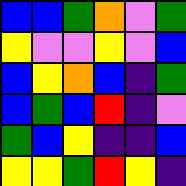[["blue", "blue", "green", "orange", "violet", "green"], ["yellow", "violet", "violet", "yellow", "violet", "blue"], ["blue", "yellow", "orange", "blue", "indigo", "green"], ["blue", "green", "blue", "red", "indigo", "violet"], ["green", "blue", "yellow", "indigo", "indigo", "blue"], ["yellow", "yellow", "green", "red", "yellow", "indigo"]]